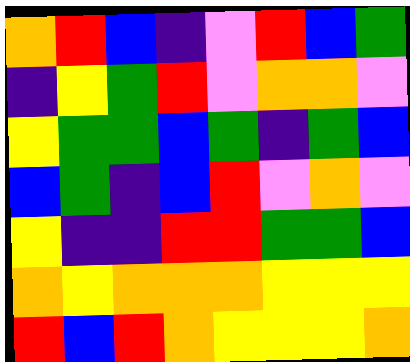[["orange", "red", "blue", "indigo", "violet", "red", "blue", "green"], ["indigo", "yellow", "green", "red", "violet", "orange", "orange", "violet"], ["yellow", "green", "green", "blue", "green", "indigo", "green", "blue"], ["blue", "green", "indigo", "blue", "red", "violet", "orange", "violet"], ["yellow", "indigo", "indigo", "red", "red", "green", "green", "blue"], ["orange", "yellow", "orange", "orange", "orange", "yellow", "yellow", "yellow"], ["red", "blue", "red", "orange", "yellow", "yellow", "yellow", "orange"]]